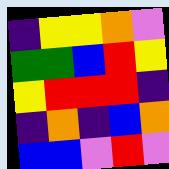[["indigo", "yellow", "yellow", "orange", "violet"], ["green", "green", "blue", "red", "yellow"], ["yellow", "red", "red", "red", "indigo"], ["indigo", "orange", "indigo", "blue", "orange"], ["blue", "blue", "violet", "red", "violet"]]